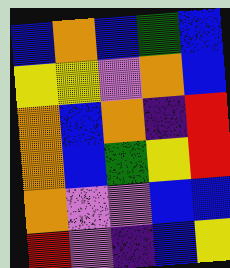[["blue", "orange", "blue", "green", "blue"], ["yellow", "yellow", "violet", "orange", "blue"], ["orange", "blue", "orange", "indigo", "red"], ["orange", "blue", "green", "yellow", "red"], ["orange", "violet", "violet", "blue", "blue"], ["red", "violet", "indigo", "blue", "yellow"]]